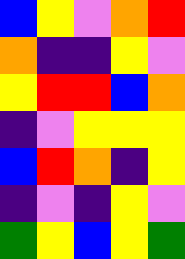[["blue", "yellow", "violet", "orange", "red"], ["orange", "indigo", "indigo", "yellow", "violet"], ["yellow", "red", "red", "blue", "orange"], ["indigo", "violet", "yellow", "yellow", "yellow"], ["blue", "red", "orange", "indigo", "yellow"], ["indigo", "violet", "indigo", "yellow", "violet"], ["green", "yellow", "blue", "yellow", "green"]]